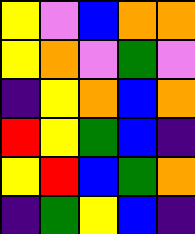[["yellow", "violet", "blue", "orange", "orange"], ["yellow", "orange", "violet", "green", "violet"], ["indigo", "yellow", "orange", "blue", "orange"], ["red", "yellow", "green", "blue", "indigo"], ["yellow", "red", "blue", "green", "orange"], ["indigo", "green", "yellow", "blue", "indigo"]]